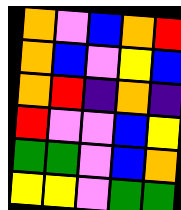[["orange", "violet", "blue", "orange", "red"], ["orange", "blue", "violet", "yellow", "blue"], ["orange", "red", "indigo", "orange", "indigo"], ["red", "violet", "violet", "blue", "yellow"], ["green", "green", "violet", "blue", "orange"], ["yellow", "yellow", "violet", "green", "green"]]